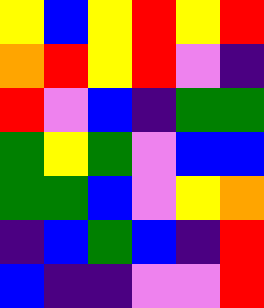[["yellow", "blue", "yellow", "red", "yellow", "red"], ["orange", "red", "yellow", "red", "violet", "indigo"], ["red", "violet", "blue", "indigo", "green", "green"], ["green", "yellow", "green", "violet", "blue", "blue"], ["green", "green", "blue", "violet", "yellow", "orange"], ["indigo", "blue", "green", "blue", "indigo", "red"], ["blue", "indigo", "indigo", "violet", "violet", "red"]]